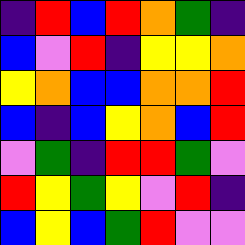[["indigo", "red", "blue", "red", "orange", "green", "indigo"], ["blue", "violet", "red", "indigo", "yellow", "yellow", "orange"], ["yellow", "orange", "blue", "blue", "orange", "orange", "red"], ["blue", "indigo", "blue", "yellow", "orange", "blue", "red"], ["violet", "green", "indigo", "red", "red", "green", "violet"], ["red", "yellow", "green", "yellow", "violet", "red", "indigo"], ["blue", "yellow", "blue", "green", "red", "violet", "violet"]]